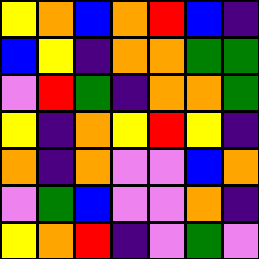[["yellow", "orange", "blue", "orange", "red", "blue", "indigo"], ["blue", "yellow", "indigo", "orange", "orange", "green", "green"], ["violet", "red", "green", "indigo", "orange", "orange", "green"], ["yellow", "indigo", "orange", "yellow", "red", "yellow", "indigo"], ["orange", "indigo", "orange", "violet", "violet", "blue", "orange"], ["violet", "green", "blue", "violet", "violet", "orange", "indigo"], ["yellow", "orange", "red", "indigo", "violet", "green", "violet"]]